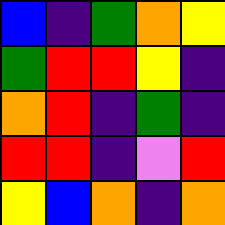[["blue", "indigo", "green", "orange", "yellow"], ["green", "red", "red", "yellow", "indigo"], ["orange", "red", "indigo", "green", "indigo"], ["red", "red", "indigo", "violet", "red"], ["yellow", "blue", "orange", "indigo", "orange"]]